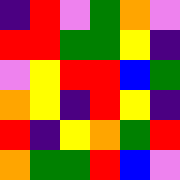[["indigo", "red", "violet", "green", "orange", "violet"], ["red", "red", "green", "green", "yellow", "indigo"], ["violet", "yellow", "red", "red", "blue", "green"], ["orange", "yellow", "indigo", "red", "yellow", "indigo"], ["red", "indigo", "yellow", "orange", "green", "red"], ["orange", "green", "green", "red", "blue", "violet"]]